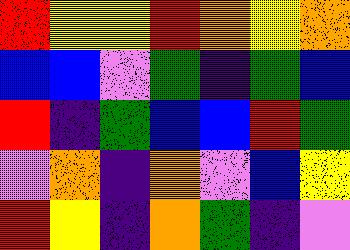[["red", "yellow", "yellow", "red", "orange", "yellow", "orange"], ["blue", "blue", "violet", "green", "indigo", "green", "blue"], ["red", "indigo", "green", "blue", "blue", "red", "green"], ["violet", "orange", "indigo", "orange", "violet", "blue", "yellow"], ["red", "yellow", "indigo", "orange", "green", "indigo", "violet"]]